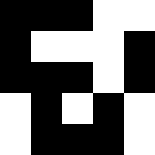[["black", "black", "black", "white", "white"], ["black", "white", "white", "white", "black"], ["black", "black", "black", "white", "black"], ["white", "black", "white", "black", "white"], ["white", "black", "black", "black", "white"]]